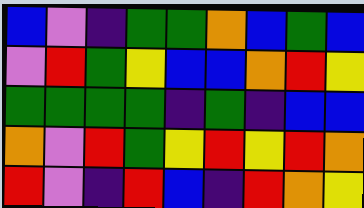[["blue", "violet", "indigo", "green", "green", "orange", "blue", "green", "blue"], ["violet", "red", "green", "yellow", "blue", "blue", "orange", "red", "yellow"], ["green", "green", "green", "green", "indigo", "green", "indigo", "blue", "blue"], ["orange", "violet", "red", "green", "yellow", "red", "yellow", "red", "orange"], ["red", "violet", "indigo", "red", "blue", "indigo", "red", "orange", "yellow"]]